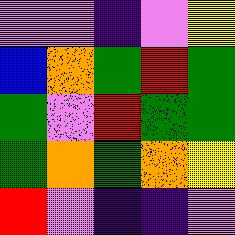[["violet", "violet", "indigo", "violet", "yellow"], ["blue", "orange", "green", "red", "green"], ["green", "violet", "red", "green", "green"], ["green", "orange", "green", "orange", "yellow"], ["red", "violet", "indigo", "indigo", "violet"]]